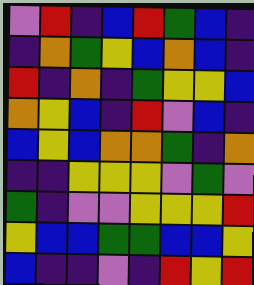[["violet", "red", "indigo", "blue", "red", "green", "blue", "indigo"], ["indigo", "orange", "green", "yellow", "blue", "orange", "blue", "indigo"], ["red", "indigo", "orange", "indigo", "green", "yellow", "yellow", "blue"], ["orange", "yellow", "blue", "indigo", "red", "violet", "blue", "indigo"], ["blue", "yellow", "blue", "orange", "orange", "green", "indigo", "orange"], ["indigo", "indigo", "yellow", "yellow", "yellow", "violet", "green", "violet"], ["green", "indigo", "violet", "violet", "yellow", "yellow", "yellow", "red"], ["yellow", "blue", "blue", "green", "green", "blue", "blue", "yellow"], ["blue", "indigo", "indigo", "violet", "indigo", "red", "yellow", "red"]]